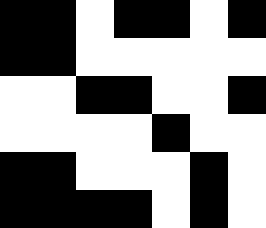[["black", "black", "white", "black", "black", "white", "black"], ["black", "black", "white", "white", "white", "white", "white"], ["white", "white", "black", "black", "white", "white", "black"], ["white", "white", "white", "white", "black", "white", "white"], ["black", "black", "white", "white", "white", "black", "white"], ["black", "black", "black", "black", "white", "black", "white"]]